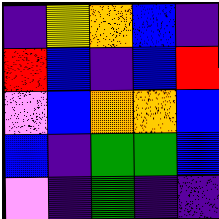[["indigo", "yellow", "orange", "blue", "indigo"], ["red", "blue", "indigo", "blue", "red"], ["violet", "blue", "orange", "orange", "blue"], ["blue", "indigo", "green", "green", "blue"], ["violet", "indigo", "green", "indigo", "indigo"]]